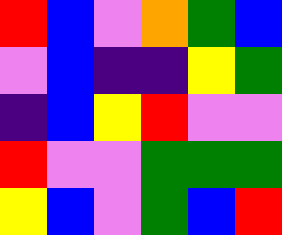[["red", "blue", "violet", "orange", "green", "blue"], ["violet", "blue", "indigo", "indigo", "yellow", "green"], ["indigo", "blue", "yellow", "red", "violet", "violet"], ["red", "violet", "violet", "green", "green", "green"], ["yellow", "blue", "violet", "green", "blue", "red"]]